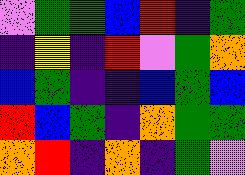[["violet", "green", "green", "blue", "red", "indigo", "green"], ["indigo", "yellow", "indigo", "red", "violet", "green", "orange"], ["blue", "green", "indigo", "indigo", "blue", "green", "blue"], ["red", "blue", "green", "indigo", "orange", "green", "green"], ["orange", "red", "indigo", "orange", "indigo", "green", "violet"]]